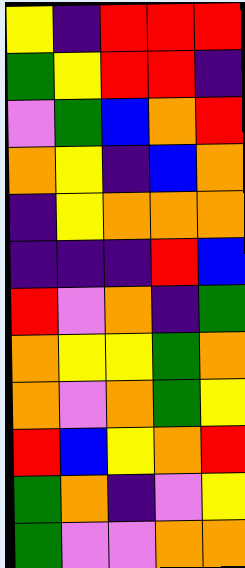[["yellow", "indigo", "red", "red", "red"], ["green", "yellow", "red", "red", "indigo"], ["violet", "green", "blue", "orange", "red"], ["orange", "yellow", "indigo", "blue", "orange"], ["indigo", "yellow", "orange", "orange", "orange"], ["indigo", "indigo", "indigo", "red", "blue"], ["red", "violet", "orange", "indigo", "green"], ["orange", "yellow", "yellow", "green", "orange"], ["orange", "violet", "orange", "green", "yellow"], ["red", "blue", "yellow", "orange", "red"], ["green", "orange", "indigo", "violet", "yellow"], ["green", "violet", "violet", "orange", "orange"]]